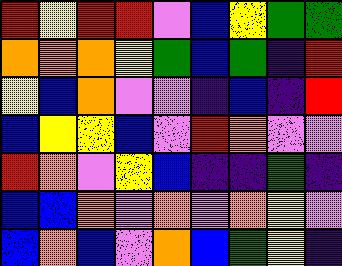[["red", "yellow", "red", "red", "violet", "blue", "yellow", "green", "green"], ["orange", "orange", "orange", "yellow", "green", "blue", "green", "indigo", "red"], ["yellow", "blue", "orange", "violet", "violet", "indigo", "blue", "indigo", "red"], ["blue", "yellow", "yellow", "blue", "violet", "red", "orange", "violet", "violet"], ["red", "orange", "violet", "yellow", "blue", "indigo", "indigo", "green", "indigo"], ["blue", "blue", "orange", "violet", "orange", "violet", "orange", "yellow", "violet"], ["blue", "orange", "blue", "violet", "orange", "blue", "green", "yellow", "indigo"]]